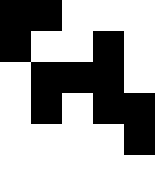[["black", "black", "white", "white", "white"], ["black", "white", "white", "black", "white"], ["white", "black", "black", "black", "white"], ["white", "black", "white", "black", "black"], ["white", "white", "white", "white", "black"], ["white", "white", "white", "white", "white"]]